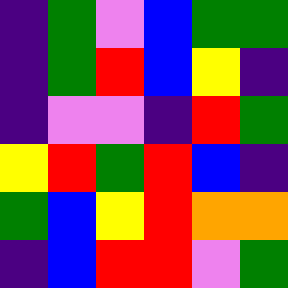[["indigo", "green", "violet", "blue", "green", "green"], ["indigo", "green", "red", "blue", "yellow", "indigo"], ["indigo", "violet", "violet", "indigo", "red", "green"], ["yellow", "red", "green", "red", "blue", "indigo"], ["green", "blue", "yellow", "red", "orange", "orange"], ["indigo", "blue", "red", "red", "violet", "green"]]